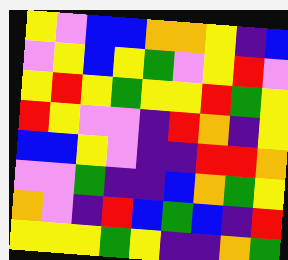[["yellow", "violet", "blue", "blue", "orange", "orange", "yellow", "indigo", "blue"], ["violet", "yellow", "blue", "yellow", "green", "violet", "yellow", "red", "violet"], ["yellow", "red", "yellow", "green", "yellow", "yellow", "red", "green", "yellow"], ["red", "yellow", "violet", "violet", "indigo", "red", "orange", "indigo", "yellow"], ["blue", "blue", "yellow", "violet", "indigo", "indigo", "red", "red", "orange"], ["violet", "violet", "green", "indigo", "indigo", "blue", "orange", "green", "yellow"], ["orange", "violet", "indigo", "red", "blue", "green", "blue", "indigo", "red"], ["yellow", "yellow", "yellow", "green", "yellow", "indigo", "indigo", "orange", "green"]]